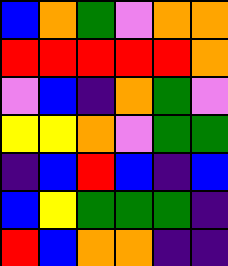[["blue", "orange", "green", "violet", "orange", "orange"], ["red", "red", "red", "red", "red", "orange"], ["violet", "blue", "indigo", "orange", "green", "violet"], ["yellow", "yellow", "orange", "violet", "green", "green"], ["indigo", "blue", "red", "blue", "indigo", "blue"], ["blue", "yellow", "green", "green", "green", "indigo"], ["red", "blue", "orange", "orange", "indigo", "indigo"]]